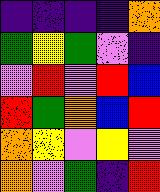[["indigo", "indigo", "indigo", "indigo", "orange"], ["green", "yellow", "green", "violet", "indigo"], ["violet", "red", "violet", "red", "blue"], ["red", "green", "orange", "blue", "red"], ["orange", "yellow", "violet", "yellow", "violet"], ["orange", "violet", "green", "indigo", "red"]]